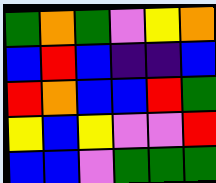[["green", "orange", "green", "violet", "yellow", "orange"], ["blue", "red", "blue", "indigo", "indigo", "blue"], ["red", "orange", "blue", "blue", "red", "green"], ["yellow", "blue", "yellow", "violet", "violet", "red"], ["blue", "blue", "violet", "green", "green", "green"]]